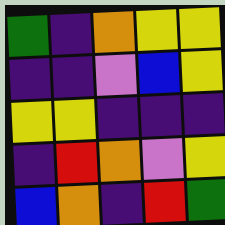[["green", "indigo", "orange", "yellow", "yellow"], ["indigo", "indigo", "violet", "blue", "yellow"], ["yellow", "yellow", "indigo", "indigo", "indigo"], ["indigo", "red", "orange", "violet", "yellow"], ["blue", "orange", "indigo", "red", "green"]]